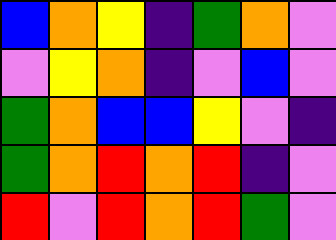[["blue", "orange", "yellow", "indigo", "green", "orange", "violet"], ["violet", "yellow", "orange", "indigo", "violet", "blue", "violet"], ["green", "orange", "blue", "blue", "yellow", "violet", "indigo"], ["green", "orange", "red", "orange", "red", "indigo", "violet"], ["red", "violet", "red", "orange", "red", "green", "violet"]]